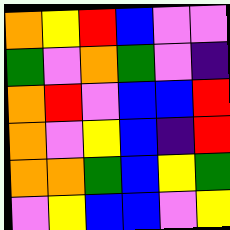[["orange", "yellow", "red", "blue", "violet", "violet"], ["green", "violet", "orange", "green", "violet", "indigo"], ["orange", "red", "violet", "blue", "blue", "red"], ["orange", "violet", "yellow", "blue", "indigo", "red"], ["orange", "orange", "green", "blue", "yellow", "green"], ["violet", "yellow", "blue", "blue", "violet", "yellow"]]